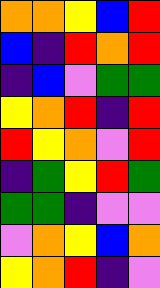[["orange", "orange", "yellow", "blue", "red"], ["blue", "indigo", "red", "orange", "red"], ["indigo", "blue", "violet", "green", "green"], ["yellow", "orange", "red", "indigo", "red"], ["red", "yellow", "orange", "violet", "red"], ["indigo", "green", "yellow", "red", "green"], ["green", "green", "indigo", "violet", "violet"], ["violet", "orange", "yellow", "blue", "orange"], ["yellow", "orange", "red", "indigo", "violet"]]